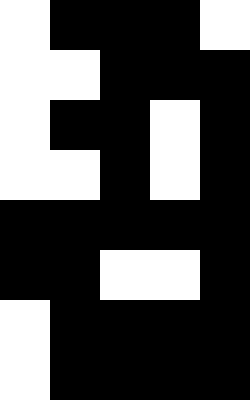[["white", "black", "black", "black", "white"], ["white", "white", "black", "black", "black"], ["white", "black", "black", "white", "black"], ["white", "white", "black", "white", "black"], ["black", "black", "black", "black", "black"], ["black", "black", "white", "white", "black"], ["white", "black", "black", "black", "black"], ["white", "black", "black", "black", "black"]]